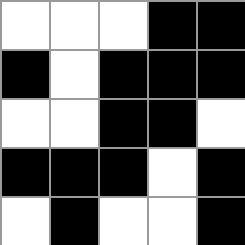[["white", "white", "white", "black", "black"], ["black", "white", "black", "black", "black"], ["white", "white", "black", "black", "white"], ["black", "black", "black", "white", "black"], ["white", "black", "white", "white", "black"]]